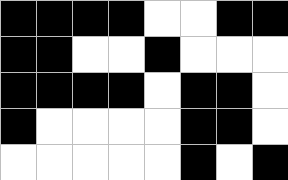[["black", "black", "black", "black", "white", "white", "black", "black"], ["black", "black", "white", "white", "black", "white", "white", "white"], ["black", "black", "black", "black", "white", "black", "black", "white"], ["black", "white", "white", "white", "white", "black", "black", "white"], ["white", "white", "white", "white", "white", "black", "white", "black"]]